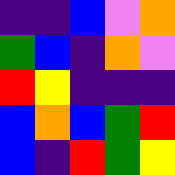[["indigo", "indigo", "blue", "violet", "orange"], ["green", "blue", "indigo", "orange", "violet"], ["red", "yellow", "indigo", "indigo", "indigo"], ["blue", "orange", "blue", "green", "red"], ["blue", "indigo", "red", "green", "yellow"]]